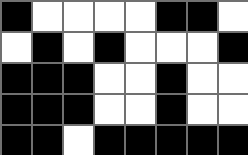[["black", "white", "white", "white", "white", "black", "black", "white"], ["white", "black", "white", "black", "white", "white", "white", "black"], ["black", "black", "black", "white", "white", "black", "white", "white"], ["black", "black", "black", "white", "white", "black", "white", "white"], ["black", "black", "white", "black", "black", "black", "black", "black"]]